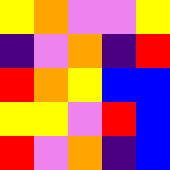[["yellow", "orange", "violet", "violet", "yellow"], ["indigo", "violet", "orange", "indigo", "red"], ["red", "orange", "yellow", "blue", "blue"], ["yellow", "yellow", "violet", "red", "blue"], ["red", "violet", "orange", "indigo", "blue"]]